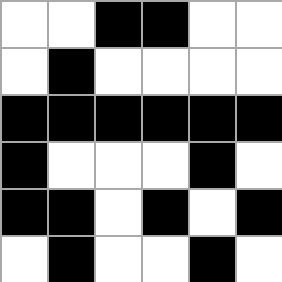[["white", "white", "black", "black", "white", "white"], ["white", "black", "white", "white", "white", "white"], ["black", "black", "black", "black", "black", "black"], ["black", "white", "white", "white", "black", "white"], ["black", "black", "white", "black", "white", "black"], ["white", "black", "white", "white", "black", "white"]]